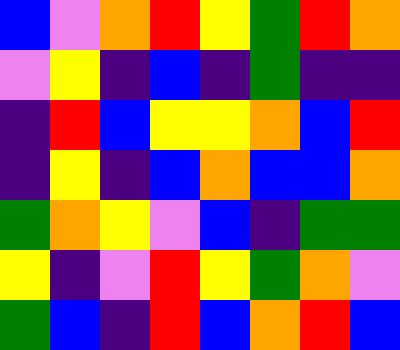[["blue", "violet", "orange", "red", "yellow", "green", "red", "orange"], ["violet", "yellow", "indigo", "blue", "indigo", "green", "indigo", "indigo"], ["indigo", "red", "blue", "yellow", "yellow", "orange", "blue", "red"], ["indigo", "yellow", "indigo", "blue", "orange", "blue", "blue", "orange"], ["green", "orange", "yellow", "violet", "blue", "indigo", "green", "green"], ["yellow", "indigo", "violet", "red", "yellow", "green", "orange", "violet"], ["green", "blue", "indigo", "red", "blue", "orange", "red", "blue"]]